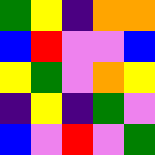[["green", "yellow", "indigo", "orange", "orange"], ["blue", "red", "violet", "violet", "blue"], ["yellow", "green", "violet", "orange", "yellow"], ["indigo", "yellow", "indigo", "green", "violet"], ["blue", "violet", "red", "violet", "green"]]